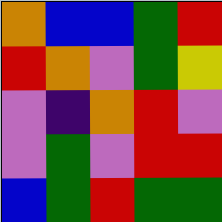[["orange", "blue", "blue", "green", "red"], ["red", "orange", "violet", "green", "yellow"], ["violet", "indigo", "orange", "red", "violet"], ["violet", "green", "violet", "red", "red"], ["blue", "green", "red", "green", "green"]]